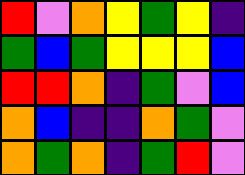[["red", "violet", "orange", "yellow", "green", "yellow", "indigo"], ["green", "blue", "green", "yellow", "yellow", "yellow", "blue"], ["red", "red", "orange", "indigo", "green", "violet", "blue"], ["orange", "blue", "indigo", "indigo", "orange", "green", "violet"], ["orange", "green", "orange", "indigo", "green", "red", "violet"]]